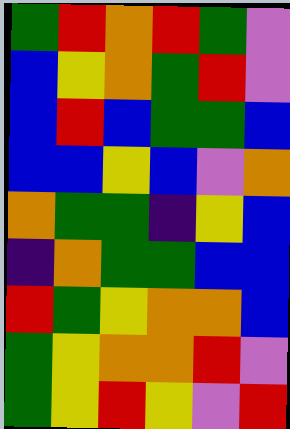[["green", "red", "orange", "red", "green", "violet"], ["blue", "yellow", "orange", "green", "red", "violet"], ["blue", "red", "blue", "green", "green", "blue"], ["blue", "blue", "yellow", "blue", "violet", "orange"], ["orange", "green", "green", "indigo", "yellow", "blue"], ["indigo", "orange", "green", "green", "blue", "blue"], ["red", "green", "yellow", "orange", "orange", "blue"], ["green", "yellow", "orange", "orange", "red", "violet"], ["green", "yellow", "red", "yellow", "violet", "red"]]